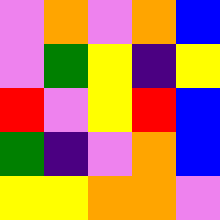[["violet", "orange", "violet", "orange", "blue"], ["violet", "green", "yellow", "indigo", "yellow"], ["red", "violet", "yellow", "red", "blue"], ["green", "indigo", "violet", "orange", "blue"], ["yellow", "yellow", "orange", "orange", "violet"]]